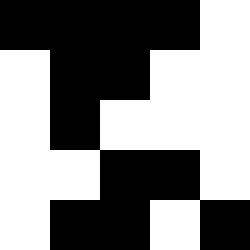[["black", "black", "black", "black", "white"], ["white", "black", "black", "white", "white"], ["white", "black", "white", "white", "white"], ["white", "white", "black", "black", "white"], ["white", "black", "black", "white", "black"]]